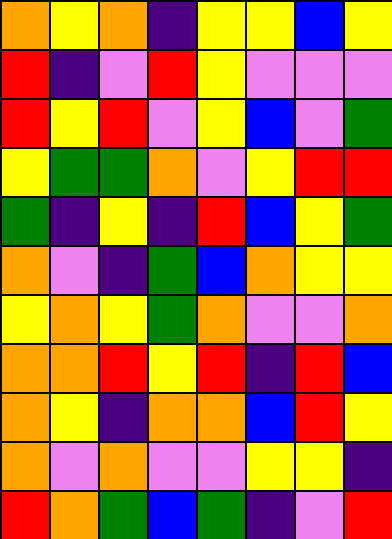[["orange", "yellow", "orange", "indigo", "yellow", "yellow", "blue", "yellow"], ["red", "indigo", "violet", "red", "yellow", "violet", "violet", "violet"], ["red", "yellow", "red", "violet", "yellow", "blue", "violet", "green"], ["yellow", "green", "green", "orange", "violet", "yellow", "red", "red"], ["green", "indigo", "yellow", "indigo", "red", "blue", "yellow", "green"], ["orange", "violet", "indigo", "green", "blue", "orange", "yellow", "yellow"], ["yellow", "orange", "yellow", "green", "orange", "violet", "violet", "orange"], ["orange", "orange", "red", "yellow", "red", "indigo", "red", "blue"], ["orange", "yellow", "indigo", "orange", "orange", "blue", "red", "yellow"], ["orange", "violet", "orange", "violet", "violet", "yellow", "yellow", "indigo"], ["red", "orange", "green", "blue", "green", "indigo", "violet", "red"]]